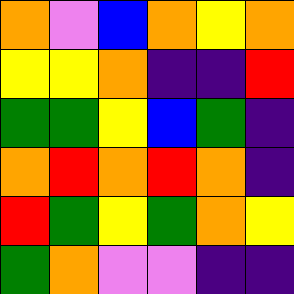[["orange", "violet", "blue", "orange", "yellow", "orange"], ["yellow", "yellow", "orange", "indigo", "indigo", "red"], ["green", "green", "yellow", "blue", "green", "indigo"], ["orange", "red", "orange", "red", "orange", "indigo"], ["red", "green", "yellow", "green", "orange", "yellow"], ["green", "orange", "violet", "violet", "indigo", "indigo"]]